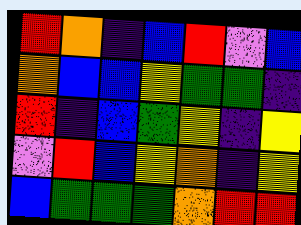[["red", "orange", "indigo", "blue", "red", "violet", "blue"], ["orange", "blue", "blue", "yellow", "green", "green", "indigo"], ["red", "indigo", "blue", "green", "yellow", "indigo", "yellow"], ["violet", "red", "blue", "yellow", "orange", "indigo", "yellow"], ["blue", "green", "green", "green", "orange", "red", "red"]]